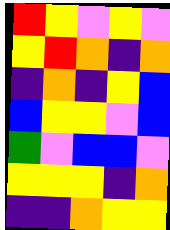[["red", "yellow", "violet", "yellow", "violet"], ["yellow", "red", "orange", "indigo", "orange"], ["indigo", "orange", "indigo", "yellow", "blue"], ["blue", "yellow", "yellow", "violet", "blue"], ["green", "violet", "blue", "blue", "violet"], ["yellow", "yellow", "yellow", "indigo", "orange"], ["indigo", "indigo", "orange", "yellow", "yellow"]]